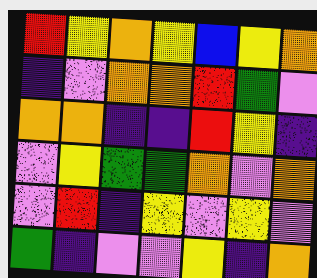[["red", "yellow", "orange", "yellow", "blue", "yellow", "orange"], ["indigo", "violet", "orange", "orange", "red", "green", "violet"], ["orange", "orange", "indigo", "indigo", "red", "yellow", "indigo"], ["violet", "yellow", "green", "green", "orange", "violet", "orange"], ["violet", "red", "indigo", "yellow", "violet", "yellow", "violet"], ["green", "indigo", "violet", "violet", "yellow", "indigo", "orange"]]